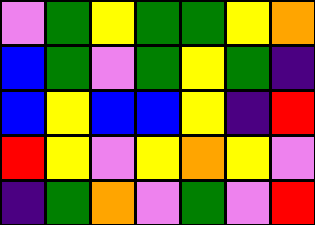[["violet", "green", "yellow", "green", "green", "yellow", "orange"], ["blue", "green", "violet", "green", "yellow", "green", "indigo"], ["blue", "yellow", "blue", "blue", "yellow", "indigo", "red"], ["red", "yellow", "violet", "yellow", "orange", "yellow", "violet"], ["indigo", "green", "orange", "violet", "green", "violet", "red"]]